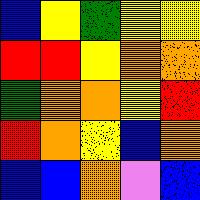[["blue", "yellow", "green", "yellow", "yellow"], ["red", "red", "yellow", "orange", "orange"], ["green", "orange", "orange", "yellow", "red"], ["red", "orange", "yellow", "blue", "orange"], ["blue", "blue", "orange", "violet", "blue"]]